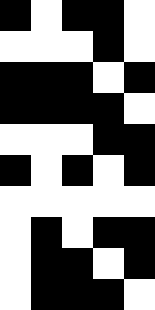[["black", "white", "black", "black", "white"], ["white", "white", "white", "black", "white"], ["black", "black", "black", "white", "black"], ["black", "black", "black", "black", "white"], ["white", "white", "white", "black", "black"], ["black", "white", "black", "white", "black"], ["white", "white", "white", "white", "white"], ["white", "black", "white", "black", "black"], ["white", "black", "black", "white", "black"], ["white", "black", "black", "black", "white"]]